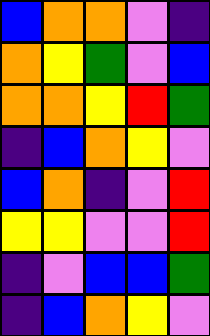[["blue", "orange", "orange", "violet", "indigo"], ["orange", "yellow", "green", "violet", "blue"], ["orange", "orange", "yellow", "red", "green"], ["indigo", "blue", "orange", "yellow", "violet"], ["blue", "orange", "indigo", "violet", "red"], ["yellow", "yellow", "violet", "violet", "red"], ["indigo", "violet", "blue", "blue", "green"], ["indigo", "blue", "orange", "yellow", "violet"]]